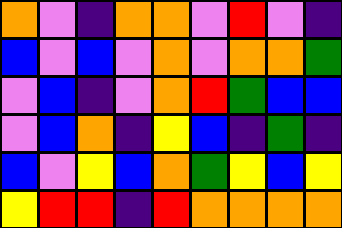[["orange", "violet", "indigo", "orange", "orange", "violet", "red", "violet", "indigo"], ["blue", "violet", "blue", "violet", "orange", "violet", "orange", "orange", "green"], ["violet", "blue", "indigo", "violet", "orange", "red", "green", "blue", "blue"], ["violet", "blue", "orange", "indigo", "yellow", "blue", "indigo", "green", "indigo"], ["blue", "violet", "yellow", "blue", "orange", "green", "yellow", "blue", "yellow"], ["yellow", "red", "red", "indigo", "red", "orange", "orange", "orange", "orange"]]